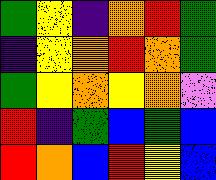[["green", "yellow", "indigo", "orange", "red", "green"], ["indigo", "yellow", "orange", "red", "orange", "green"], ["green", "yellow", "orange", "yellow", "orange", "violet"], ["red", "indigo", "green", "blue", "green", "blue"], ["red", "orange", "blue", "red", "yellow", "blue"]]